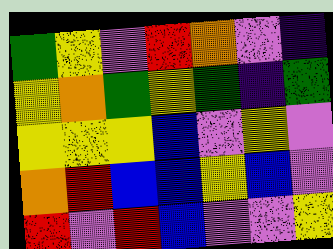[["green", "yellow", "violet", "red", "orange", "violet", "indigo"], ["yellow", "orange", "green", "yellow", "green", "indigo", "green"], ["yellow", "yellow", "yellow", "blue", "violet", "yellow", "violet"], ["orange", "red", "blue", "blue", "yellow", "blue", "violet"], ["red", "violet", "red", "blue", "violet", "violet", "yellow"]]